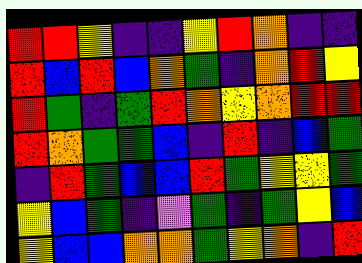[["red", "red", "yellow", "indigo", "indigo", "yellow", "red", "orange", "indigo", "indigo"], ["red", "blue", "red", "blue", "orange", "green", "indigo", "orange", "red", "yellow"], ["red", "green", "indigo", "green", "red", "orange", "yellow", "orange", "red", "red"], ["red", "orange", "green", "green", "blue", "indigo", "red", "indigo", "blue", "green"], ["indigo", "red", "green", "blue", "blue", "red", "green", "yellow", "yellow", "green"], ["yellow", "blue", "green", "indigo", "violet", "green", "indigo", "green", "yellow", "blue"], ["yellow", "blue", "blue", "orange", "orange", "green", "yellow", "orange", "indigo", "red"]]